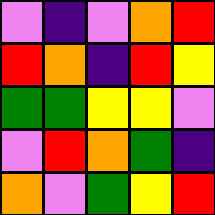[["violet", "indigo", "violet", "orange", "red"], ["red", "orange", "indigo", "red", "yellow"], ["green", "green", "yellow", "yellow", "violet"], ["violet", "red", "orange", "green", "indigo"], ["orange", "violet", "green", "yellow", "red"]]